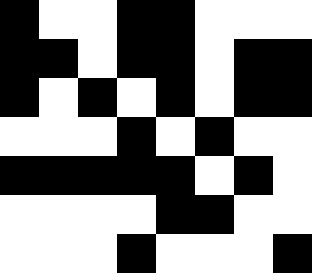[["black", "white", "white", "black", "black", "white", "white", "white"], ["black", "black", "white", "black", "black", "white", "black", "black"], ["black", "white", "black", "white", "black", "white", "black", "black"], ["white", "white", "white", "black", "white", "black", "white", "white"], ["black", "black", "black", "black", "black", "white", "black", "white"], ["white", "white", "white", "white", "black", "black", "white", "white"], ["white", "white", "white", "black", "white", "white", "white", "black"]]